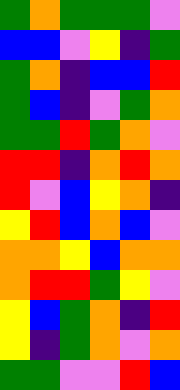[["green", "orange", "green", "green", "green", "violet"], ["blue", "blue", "violet", "yellow", "indigo", "green"], ["green", "orange", "indigo", "blue", "blue", "red"], ["green", "blue", "indigo", "violet", "green", "orange"], ["green", "green", "red", "green", "orange", "violet"], ["red", "red", "indigo", "orange", "red", "orange"], ["red", "violet", "blue", "yellow", "orange", "indigo"], ["yellow", "red", "blue", "orange", "blue", "violet"], ["orange", "orange", "yellow", "blue", "orange", "orange"], ["orange", "red", "red", "green", "yellow", "violet"], ["yellow", "blue", "green", "orange", "indigo", "red"], ["yellow", "indigo", "green", "orange", "violet", "orange"], ["green", "green", "violet", "violet", "red", "blue"]]